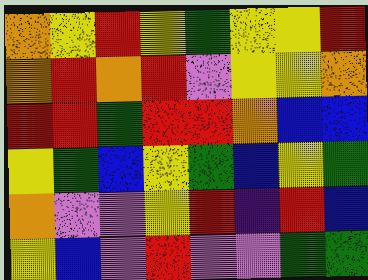[["orange", "yellow", "red", "yellow", "green", "yellow", "yellow", "red"], ["orange", "red", "orange", "red", "violet", "yellow", "yellow", "orange"], ["red", "red", "green", "red", "red", "orange", "blue", "blue"], ["yellow", "green", "blue", "yellow", "green", "blue", "yellow", "green"], ["orange", "violet", "violet", "yellow", "red", "indigo", "red", "blue"], ["yellow", "blue", "violet", "red", "violet", "violet", "green", "green"]]